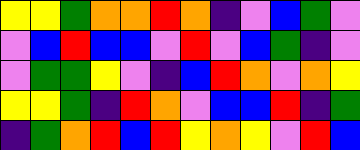[["yellow", "yellow", "green", "orange", "orange", "red", "orange", "indigo", "violet", "blue", "green", "violet"], ["violet", "blue", "red", "blue", "blue", "violet", "red", "violet", "blue", "green", "indigo", "violet"], ["violet", "green", "green", "yellow", "violet", "indigo", "blue", "red", "orange", "violet", "orange", "yellow"], ["yellow", "yellow", "green", "indigo", "red", "orange", "violet", "blue", "blue", "red", "indigo", "green"], ["indigo", "green", "orange", "red", "blue", "red", "yellow", "orange", "yellow", "violet", "red", "blue"]]